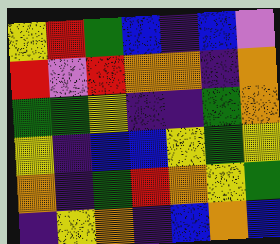[["yellow", "red", "green", "blue", "indigo", "blue", "violet"], ["red", "violet", "red", "orange", "orange", "indigo", "orange"], ["green", "green", "yellow", "indigo", "indigo", "green", "orange"], ["yellow", "indigo", "blue", "blue", "yellow", "green", "yellow"], ["orange", "indigo", "green", "red", "orange", "yellow", "green"], ["indigo", "yellow", "orange", "indigo", "blue", "orange", "blue"]]